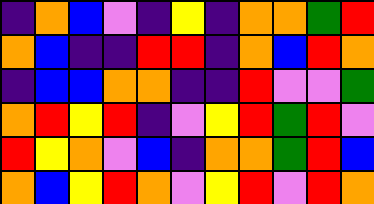[["indigo", "orange", "blue", "violet", "indigo", "yellow", "indigo", "orange", "orange", "green", "red"], ["orange", "blue", "indigo", "indigo", "red", "red", "indigo", "orange", "blue", "red", "orange"], ["indigo", "blue", "blue", "orange", "orange", "indigo", "indigo", "red", "violet", "violet", "green"], ["orange", "red", "yellow", "red", "indigo", "violet", "yellow", "red", "green", "red", "violet"], ["red", "yellow", "orange", "violet", "blue", "indigo", "orange", "orange", "green", "red", "blue"], ["orange", "blue", "yellow", "red", "orange", "violet", "yellow", "red", "violet", "red", "orange"]]